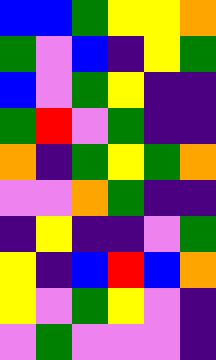[["blue", "blue", "green", "yellow", "yellow", "orange"], ["green", "violet", "blue", "indigo", "yellow", "green"], ["blue", "violet", "green", "yellow", "indigo", "indigo"], ["green", "red", "violet", "green", "indigo", "indigo"], ["orange", "indigo", "green", "yellow", "green", "orange"], ["violet", "violet", "orange", "green", "indigo", "indigo"], ["indigo", "yellow", "indigo", "indigo", "violet", "green"], ["yellow", "indigo", "blue", "red", "blue", "orange"], ["yellow", "violet", "green", "yellow", "violet", "indigo"], ["violet", "green", "violet", "violet", "violet", "indigo"]]